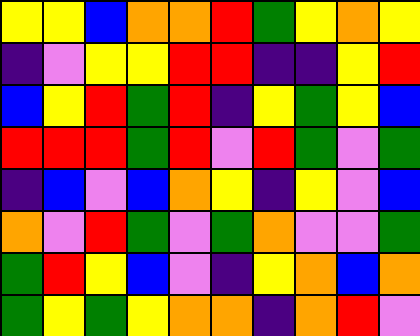[["yellow", "yellow", "blue", "orange", "orange", "red", "green", "yellow", "orange", "yellow"], ["indigo", "violet", "yellow", "yellow", "red", "red", "indigo", "indigo", "yellow", "red"], ["blue", "yellow", "red", "green", "red", "indigo", "yellow", "green", "yellow", "blue"], ["red", "red", "red", "green", "red", "violet", "red", "green", "violet", "green"], ["indigo", "blue", "violet", "blue", "orange", "yellow", "indigo", "yellow", "violet", "blue"], ["orange", "violet", "red", "green", "violet", "green", "orange", "violet", "violet", "green"], ["green", "red", "yellow", "blue", "violet", "indigo", "yellow", "orange", "blue", "orange"], ["green", "yellow", "green", "yellow", "orange", "orange", "indigo", "orange", "red", "violet"]]